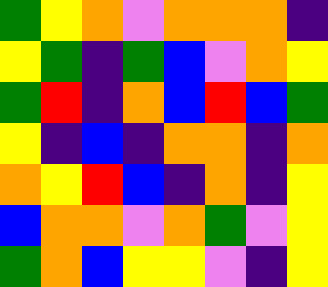[["green", "yellow", "orange", "violet", "orange", "orange", "orange", "indigo"], ["yellow", "green", "indigo", "green", "blue", "violet", "orange", "yellow"], ["green", "red", "indigo", "orange", "blue", "red", "blue", "green"], ["yellow", "indigo", "blue", "indigo", "orange", "orange", "indigo", "orange"], ["orange", "yellow", "red", "blue", "indigo", "orange", "indigo", "yellow"], ["blue", "orange", "orange", "violet", "orange", "green", "violet", "yellow"], ["green", "orange", "blue", "yellow", "yellow", "violet", "indigo", "yellow"]]